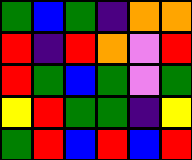[["green", "blue", "green", "indigo", "orange", "orange"], ["red", "indigo", "red", "orange", "violet", "red"], ["red", "green", "blue", "green", "violet", "green"], ["yellow", "red", "green", "green", "indigo", "yellow"], ["green", "red", "blue", "red", "blue", "red"]]